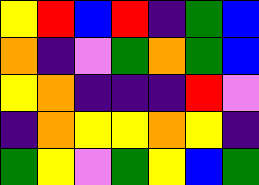[["yellow", "red", "blue", "red", "indigo", "green", "blue"], ["orange", "indigo", "violet", "green", "orange", "green", "blue"], ["yellow", "orange", "indigo", "indigo", "indigo", "red", "violet"], ["indigo", "orange", "yellow", "yellow", "orange", "yellow", "indigo"], ["green", "yellow", "violet", "green", "yellow", "blue", "green"]]